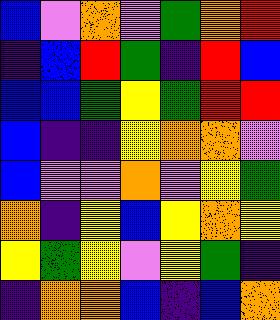[["blue", "violet", "orange", "violet", "green", "orange", "red"], ["indigo", "blue", "red", "green", "indigo", "red", "blue"], ["blue", "blue", "green", "yellow", "green", "red", "red"], ["blue", "indigo", "indigo", "yellow", "orange", "orange", "violet"], ["blue", "violet", "violet", "orange", "violet", "yellow", "green"], ["orange", "indigo", "yellow", "blue", "yellow", "orange", "yellow"], ["yellow", "green", "yellow", "violet", "yellow", "green", "indigo"], ["indigo", "orange", "orange", "blue", "indigo", "blue", "orange"]]